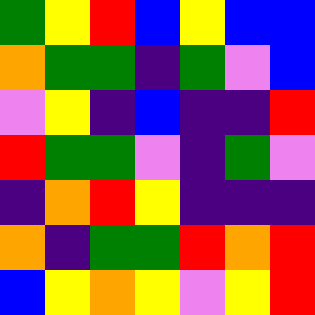[["green", "yellow", "red", "blue", "yellow", "blue", "blue"], ["orange", "green", "green", "indigo", "green", "violet", "blue"], ["violet", "yellow", "indigo", "blue", "indigo", "indigo", "red"], ["red", "green", "green", "violet", "indigo", "green", "violet"], ["indigo", "orange", "red", "yellow", "indigo", "indigo", "indigo"], ["orange", "indigo", "green", "green", "red", "orange", "red"], ["blue", "yellow", "orange", "yellow", "violet", "yellow", "red"]]